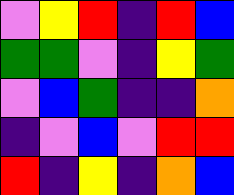[["violet", "yellow", "red", "indigo", "red", "blue"], ["green", "green", "violet", "indigo", "yellow", "green"], ["violet", "blue", "green", "indigo", "indigo", "orange"], ["indigo", "violet", "blue", "violet", "red", "red"], ["red", "indigo", "yellow", "indigo", "orange", "blue"]]